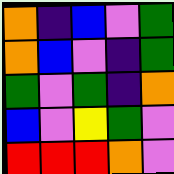[["orange", "indigo", "blue", "violet", "green"], ["orange", "blue", "violet", "indigo", "green"], ["green", "violet", "green", "indigo", "orange"], ["blue", "violet", "yellow", "green", "violet"], ["red", "red", "red", "orange", "violet"]]